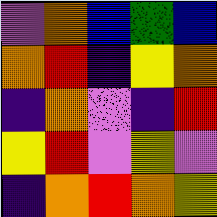[["violet", "orange", "blue", "green", "blue"], ["orange", "red", "indigo", "yellow", "orange"], ["indigo", "orange", "violet", "indigo", "red"], ["yellow", "red", "violet", "yellow", "violet"], ["indigo", "orange", "red", "orange", "yellow"]]